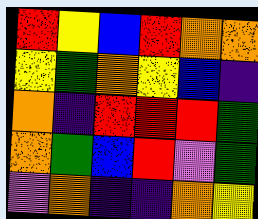[["red", "yellow", "blue", "red", "orange", "orange"], ["yellow", "green", "orange", "yellow", "blue", "indigo"], ["orange", "indigo", "red", "red", "red", "green"], ["orange", "green", "blue", "red", "violet", "green"], ["violet", "orange", "indigo", "indigo", "orange", "yellow"]]